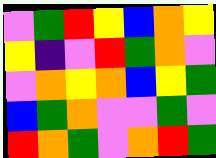[["violet", "green", "red", "yellow", "blue", "orange", "yellow"], ["yellow", "indigo", "violet", "red", "green", "orange", "violet"], ["violet", "orange", "yellow", "orange", "blue", "yellow", "green"], ["blue", "green", "orange", "violet", "violet", "green", "violet"], ["red", "orange", "green", "violet", "orange", "red", "green"]]